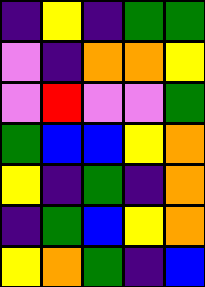[["indigo", "yellow", "indigo", "green", "green"], ["violet", "indigo", "orange", "orange", "yellow"], ["violet", "red", "violet", "violet", "green"], ["green", "blue", "blue", "yellow", "orange"], ["yellow", "indigo", "green", "indigo", "orange"], ["indigo", "green", "blue", "yellow", "orange"], ["yellow", "orange", "green", "indigo", "blue"]]